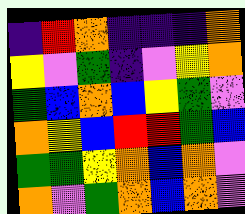[["indigo", "red", "orange", "indigo", "indigo", "indigo", "orange"], ["yellow", "violet", "green", "indigo", "violet", "yellow", "orange"], ["green", "blue", "orange", "blue", "yellow", "green", "violet"], ["orange", "yellow", "blue", "red", "red", "green", "blue"], ["green", "green", "yellow", "orange", "blue", "orange", "violet"], ["orange", "violet", "green", "orange", "blue", "orange", "violet"]]